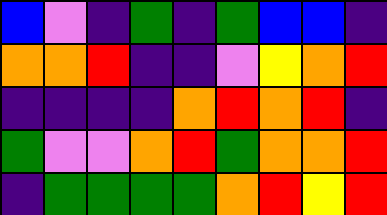[["blue", "violet", "indigo", "green", "indigo", "green", "blue", "blue", "indigo"], ["orange", "orange", "red", "indigo", "indigo", "violet", "yellow", "orange", "red"], ["indigo", "indigo", "indigo", "indigo", "orange", "red", "orange", "red", "indigo"], ["green", "violet", "violet", "orange", "red", "green", "orange", "orange", "red"], ["indigo", "green", "green", "green", "green", "orange", "red", "yellow", "red"]]